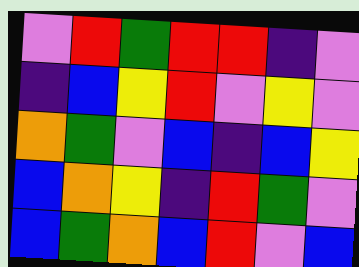[["violet", "red", "green", "red", "red", "indigo", "violet"], ["indigo", "blue", "yellow", "red", "violet", "yellow", "violet"], ["orange", "green", "violet", "blue", "indigo", "blue", "yellow"], ["blue", "orange", "yellow", "indigo", "red", "green", "violet"], ["blue", "green", "orange", "blue", "red", "violet", "blue"]]